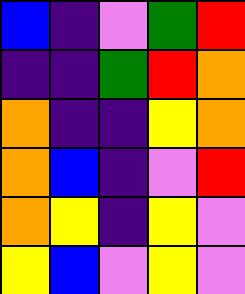[["blue", "indigo", "violet", "green", "red"], ["indigo", "indigo", "green", "red", "orange"], ["orange", "indigo", "indigo", "yellow", "orange"], ["orange", "blue", "indigo", "violet", "red"], ["orange", "yellow", "indigo", "yellow", "violet"], ["yellow", "blue", "violet", "yellow", "violet"]]